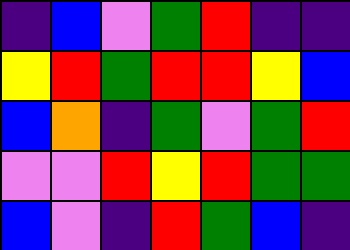[["indigo", "blue", "violet", "green", "red", "indigo", "indigo"], ["yellow", "red", "green", "red", "red", "yellow", "blue"], ["blue", "orange", "indigo", "green", "violet", "green", "red"], ["violet", "violet", "red", "yellow", "red", "green", "green"], ["blue", "violet", "indigo", "red", "green", "blue", "indigo"]]